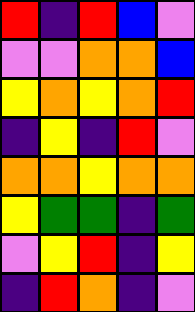[["red", "indigo", "red", "blue", "violet"], ["violet", "violet", "orange", "orange", "blue"], ["yellow", "orange", "yellow", "orange", "red"], ["indigo", "yellow", "indigo", "red", "violet"], ["orange", "orange", "yellow", "orange", "orange"], ["yellow", "green", "green", "indigo", "green"], ["violet", "yellow", "red", "indigo", "yellow"], ["indigo", "red", "orange", "indigo", "violet"]]